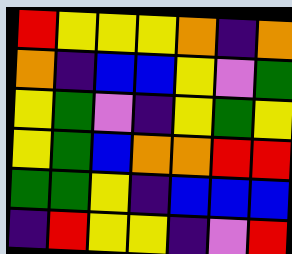[["red", "yellow", "yellow", "yellow", "orange", "indigo", "orange"], ["orange", "indigo", "blue", "blue", "yellow", "violet", "green"], ["yellow", "green", "violet", "indigo", "yellow", "green", "yellow"], ["yellow", "green", "blue", "orange", "orange", "red", "red"], ["green", "green", "yellow", "indigo", "blue", "blue", "blue"], ["indigo", "red", "yellow", "yellow", "indigo", "violet", "red"]]